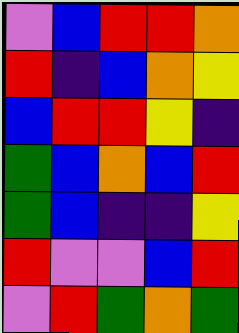[["violet", "blue", "red", "red", "orange"], ["red", "indigo", "blue", "orange", "yellow"], ["blue", "red", "red", "yellow", "indigo"], ["green", "blue", "orange", "blue", "red"], ["green", "blue", "indigo", "indigo", "yellow"], ["red", "violet", "violet", "blue", "red"], ["violet", "red", "green", "orange", "green"]]